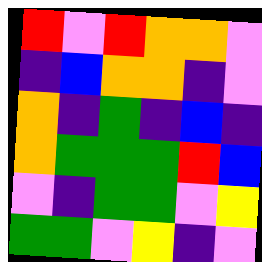[["red", "violet", "red", "orange", "orange", "violet"], ["indigo", "blue", "orange", "orange", "indigo", "violet"], ["orange", "indigo", "green", "indigo", "blue", "indigo"], ["orange", "green", "green", "green", "red", "blue"], ["violet", "indigo", "green", "green", "violet", "yellow"], ["green", "green", "violet", "yellow", "indigo", "violet"]]